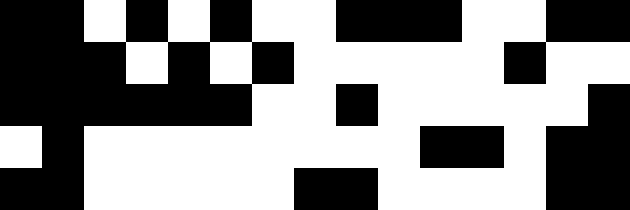[["black", "black", "white", "black", "white", "black", "white", "white", "black", "black", "black", "white", "white", "black", "black"], ["black", "black", "black", "white", "black", "white", "black", "white", "white", "white", "white", "white", "black", "white", "white"], ["black", "black", "black", "black", "black", "black", "white", "white", "black", "white", "white", "white", "white", "white", "black"], ["white", "black", "white", "white", "white", "white", "white", "white", "white", "white", "black", "black", "white", "black", "black"], ["black", "black", "white", "white", "white", "white", "white", "black", "black", "white", "white", "white", "white", "black", "black"]]